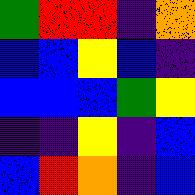[["green", "red", "red", "indigo", "orange"], ["blue", "blue", "yellow", "blue", "indigo"], ["blue", "blue", "blue", "green", "yellow"], ["indigo", "indigo", "yellow", "indigo", "blue"], ["blue", "red", "orange", "indigo", "blue"]]